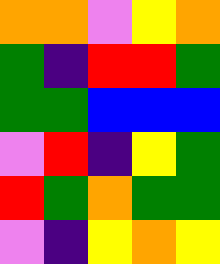[["orange", "orange", "violet", "yellow", "orange"], ["green", "indigo", "red", "red", "green"], ["green", "green", "blue", "blue", "blue"], ["violet", "red", "indigo", "yellow", "green"], ["red", "green", "orange", "green", "green"], ["violet", "indigo", "yellow", "orange", "yellow"]]